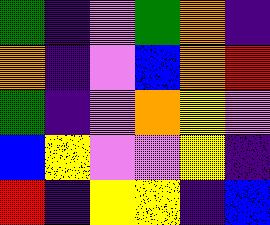[["green", "indigo", "violet", "green", "orange", "indigo"], ["orange", "indigo", "violet", "blue", "orange", "red"], ["green", "indigo", "violet", "orange", "yellow", "violet"], ["blue", "yellow", "violet", "violet", "yellow", "indigo"], ["red", "indigo", "yellow", "yellow", "indigo", "blue"]]